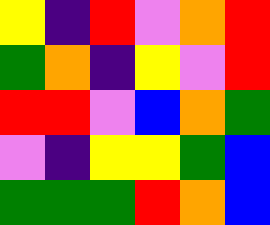[["yellow", "indigo", "red", "violet", "orange", "red"], ["green", "orange", "indigo", "yellow", "violet", "red"], ["red", "red", "violet", "blue", "orange", "green"], ["violet", "indigo", "yellow", "yellow", "green", "blue"], ["green", "green", "green", "red", "orange", "blue"]]